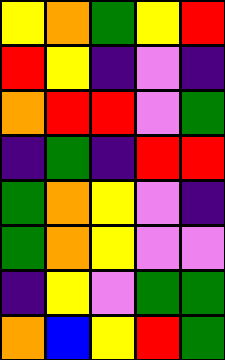[["yellow", "orange", "green", "yellow", "red"], ["red", "yellow", "indigo", "violet", "indigo"], ["orange", "red", "red", "violet", "green"], ["indigo", "green", "indigo", "red", "red"], ["green", "orange", "yellow", "violet", "indigo"], ["green", "orange", "yellow", "violet", "violet"], ["indigo", "yellow", "violet", "green", "green"], ["orange", "blue", "yellow", "red", "green"]]